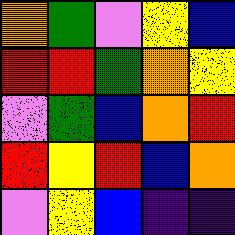[["orange", "green", "violet", "yellow", "blue"], ["red", "red", "green", "orange", "yellow"], ["violet", "green", "blue", "orange", "red"], ["red", "yellow", "red", "blue", "orange"], ["violet", "yellow", "blue", "indigo", "indigo"]]